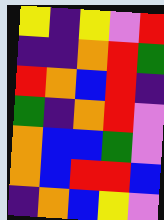[["yellow", "indigo", "yellow", "violet", "red"], ["indigo", "indigo", "orange", "red", "green"], ["red", "orange", "blue", "red", "indigo"], ["green", "indigo", "orange", "red", "violet"], ["orange", "blue", "blue", "green", "violet"], ["orange", "blue", "red", "red", "blue"], ["indigo", "orange", "blue", "yellow", "violet"]]